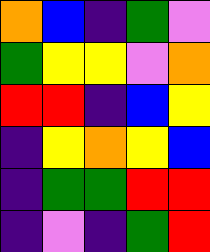[["orange", "blue", "indigo", "green", "violet"], ["green", "yellow", "yellow", "violet", "orange"], ["red", "red", "indigo", "blue", "yellow"], ["indigo", "yellow", "orange", "yellow", "blue"], ["indigo", "green", "green", "red", "red"], ["indigo", "violet", "indigo", "green", "red"]]